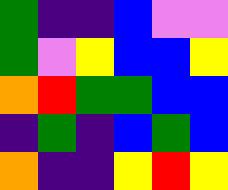[["green", "indigo", "indigo", "blue", "violet", "violet"], ["green", "violet", "yellow", "blue", "blue", "yellow"], ["orange", "red", "green", "green", "blue", "blue"], ["indigo", "green", "indigo", "blue", "green", "blue"], ["orange", "indigo", "indigo", "yellow", "red", "yellow"]]